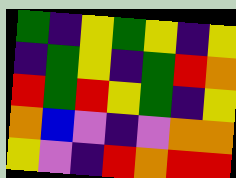[["green", "indigo", "yellow", "green", "yellow", "indigo", "yellow"], ["indigo", "green", "yellow", "indigo", "green", "red", "orange"], ["red", "green", "red", "yellow", "green", "indigo", "yellow"], ["orange", "blue", "violet", "indigo", "violet", "orange", "orange"], ["yellow", "violet", "indigo", "red", "orange", "red", "red"]]